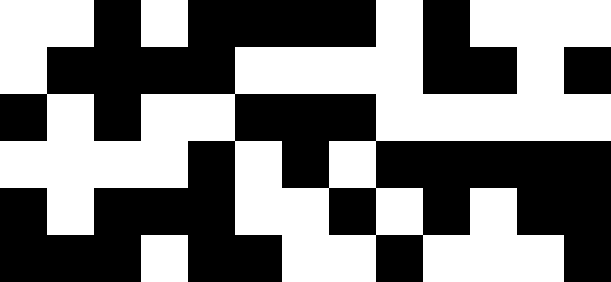[["white", "white", "black", "white", "black", "black", "black", "black", "white", "black", "white", "white", "white"], ["white", "black", "black", "black", "black", "white", "white", "white", "white", "black", "black", "white", "black"], ["black", "white", "black", "white", "white", "black", "black", "black", "white", "white", "white", "white", "white"], ["white", "white", "white", "white", "black", "white", "black", "white", "black", "black", "black", "black", "black"], ["black", "white", "black", "black", "black", "white", "white", "black", "white", "black", "white", "black", "black"], ["black", "black", "black", "white", "black", "black", "white", "white", "black", "white", "white", "white", "black"]]